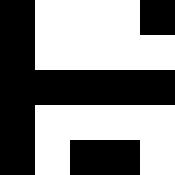[["black", "white", "white", "white", "black"], ["black", "white", "white", "white", "white"], ["black", "black", "black", "black", "black"], ["black", "white", "white", "white", "white"], ["black", "white", "black", "black", "white"]]